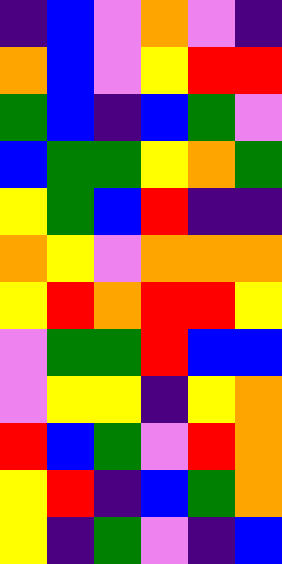[["indigo", "blue", "violet", "orange", "violet", "indigo"], ["orange", "blue", "violet", "yellow", "red", "red"], ["green", "blue", "indigo", "blue", "green", "violet"], ["blue", "green", "green", "yellow", "orange", "green"], ["yellow", "green", "blue", "red", "indigo", "indigo"], ["orange", "yellow", "violet", "orange", "orange", "orange"], ["yellow", "red", "orange", "red", "red", "yellow"], ["violet", "green", "green", "red", "blue", "blue"], ["violet", "yellow", "yellow", "indigo", "yellow", "orange"], ["red", "blue", "green", "violet", "red", "orange"], ["yellow", "red", "indigo", "blue", "green", "orange"], ["yellow", "indigo", "green", "violet", "indigo", "blue"]]